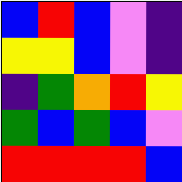[["blue", "red", "blue", "violet", "indigo"], ["yellow", "yellow", "blue", "violet", "indigo"], ["indigo", "green", "orange", "red", "yellow"], ["green", "blue", "green", "blue", "violet"], ["red", "red", "red", "red", "blue"]]